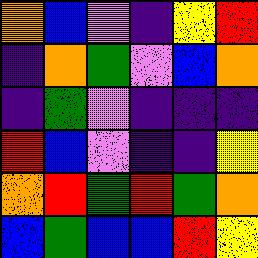[["orange", "blue", "violet", "indigo", "yellow", "red"], ["indigo", "orange", "green", "violet", "blue", "orange"], ["indigo", "green", "violet", "indigo", "indigo", "indigo"], ["red", "blue", "violet", "indigo", "indigo", "yellow"], ["orange", "red", "green", "red", "green", "orange"], ["blue", "green", "blue", "blue", "red", "yellow"]]